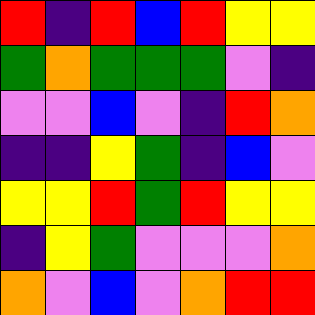[["red", "indigo", "red", "blue", "red", "yellow", "yellow"], ["green", "orange", "green", "green", "green", "violet", "indigo"], ["violet", "violet", "blue", "violet", "indigo", "red", "orange"], ["indigo", "indigo", "yellow", "green", "indigo", "blue", "violet"], ["yellow", "yellow", "red", "green", "red", "yellow", "yellow"], ["indigo", "yellow", "green", "violet", "violet", "violet", "orange"], ["orange", "violet", "blue", "violet", "orange", "red", "red"]]